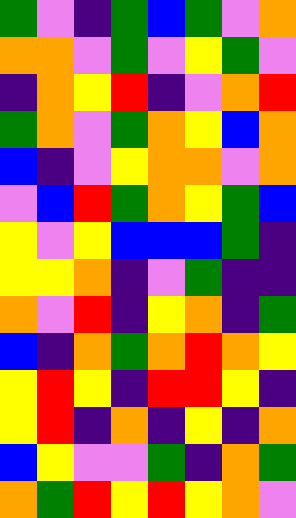[["green", "violet", "indigo", "green", "blue", "green", "violet", "orange"], ["orange", "orange", "violet", "green", "violet", "yellow", "green", "violet"], ["indigo", "orange", "yellow", "red", "indigo", "violet", "orange", "red"], ["green", "orange", "violet", "green", "orange", "yellow", "blue", "orange"], ["blue", "indigo", "violet", "yellow", "orange", "orange", "violet", "orange"], ["violet", "blue", "red", "green", "orange", "yellow", "green", "blue"], ["yellow", "violet", "yellow", "blue", "blue", "blue", "green", "indigo"], ["yellow", "yellow", "orange", "indigo", "violet", "green", "indigo", "indigo"], ["orange", "violet", "red", "indigo", "yellow", "orange", "indigo", "green"], ["blue", "indigo", "orange", "green", "orange", "red", "orange", "yellow"], ["yellow", "red", "yellow", "indigo", "red", "red", "yellow", "indigo"], ["yellow", "red", "indigo", "orange", "indigo", "yellow", "indigo", "orange"], ["blue", "yellow", "violet", "violet", "green", "indigo", "orange", "green"], ["orange", "green", "red", "yellow", "red", "yellow", "orange", "violet"]]